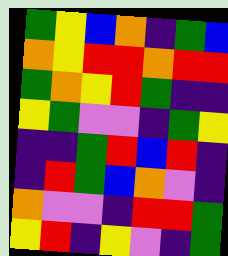[["green", "yellow", "blue", "orange", "indigo", "green", "blue"], ["orange", "yellow", "red", "red", "orange", "red", "red"], ["green", "orange", "yellow", "red", "green", "indigo", "indigo"], ["yellow", "green", "violet", "violet", "indigo", "green", "yellow"], ["indigo", "indigo", "green", "red", "blue", "red", "indigo"], ["indigo", "red", "green", "blue", "orange", "violet", "indigo"], ["orange", "violet", "violet", "indigo", "red", "red", "green"], ["yellow", "red", "indigo", "yellow", "violet", "indigo", "green"]]